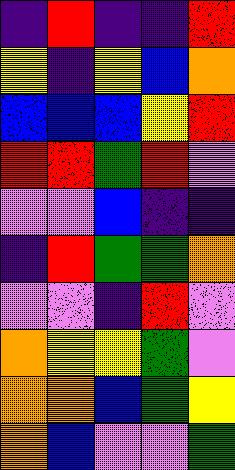[["indigo", "red", "indigo", "indigo", "red"], ["yellow", "indigo", "yellow", "blue", "orange"], ["blue", "blue", "blue", "yellow", "red"], ["red", "red", "green", "red", "violet"], ["violet", "violet", "blue", "indigo", "indigo"], ["indigo", "red", "green", "green", "orange"], ["violet", "violet", "indigo", "red", "violet"], ["orange", "yellow", "yellow", "green", "violet"], ["orange", "orange", "blue", "green", "yellow"], ["orange", "blue", "violet", "violet", "green"]]